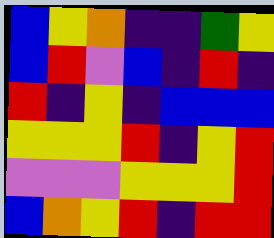[["blue", "yellow", "orange", "indigo", "indigo", "green", "yellow"], ["blue", "red", "violet", "blue", "indigo", "red", "indigo"], ["red", "indigo", "yellow", "indigo", "blue", "blue", "blue"], ["yellow", "yellow", "yellow", "red", "indigo", "yellow", "red"], ["violet", "violet", "violet", "yellow", "yellow", "yellow", "red"], ["blue", "orange", "yellow", "red", "indigo", "red", "red"]]